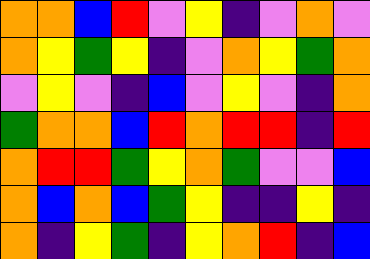[["orange", "orange", "blue", "red", "violet", "yellow", "indigo", "violet", "orange", "violet"], ["orange", "yellow", "green", "yellow", "indigo", "violet", "orange", "yellow", "green", "orange"], ["violet", "yellow", "violet", "indigo", "blue", "violet", "yellow", "violet", "indigo", "orange"], ["green", "orange", "orange", "blue", "red", "orange", "red", "red", "indigo", "red"], ["orange", "red", "red", "green", "yellow", "orange", "green", "violet", "violet", "blue"], ["orange", "blue", "orange", "blue", "green", "yellow", "indigo", "indigo", "yellow", "indigo"], ["orange", "indigo", "yellow", "green", "indigo", "yellow", "orange", "red", "indigo", "blue"]]